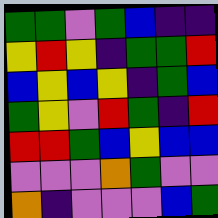[["green", "green", "violet", "green", "blue", "indigo", "indigo"], ["yellow", "red", "yellow", "indigo", "green", "green", "red"], ["blue", "yellow", "blue", "yellow", "indigo", "green", "blue"], ["green", "yellow", "violet", "red", "green", "indigo", "red"], ["red", "red", "green", "blue", "yellow", "blue", "blue"], ["violet", "violet", "violet", "orange", "green", "violet", "violet"], ["orange", "indigo", "violet", "violet", "violet", "blue", "green"]]